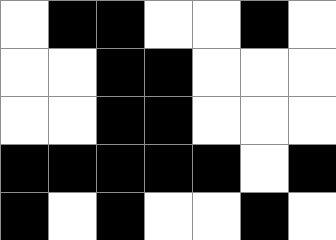[["white", "black", "black", "white", "white", "black", "white"], ["white", "white", "black", "black", "white", "white", "white"], ["white", "white", "black", "black", "white", "white", "white"], ["black", "black", "black", "black", "black", "white", "black"], ["black", "white", "black", "white", "white", "black", "white"]]